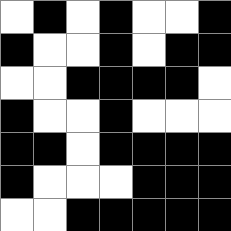[["white", "black", "white", "black", "white", "white", "black"], ["black", "white", "white", "black", "white", "black", "black"], ["white", "white", "black", "black", "black", "black", "white"], ["black", "white", "white", "black", "white", "white", "white"], ["black", "black", "white", "black", "black", "black", "black"], ["black", "white", "white", "white", "black", "black", "black"], ["white", "white", "black", "black", "black", "black", "black"]]